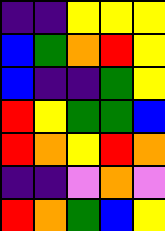[["indigo", "indigo", "yellow", "yellow", "yellow"], ["blue", "green", "orange", "red", "yellow"], ["blue", "indigo", "indigo", "green", "yellow"], ["red", "yellow", "green", "green", "blue"], ["red", "orange", "yellow", "red", "orange"], ["indigo", "indigo", "violet", "orange", "violet"], ["red", "orange", "green", "blue", "yellow"]]